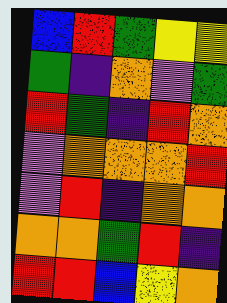[["blue", "red", "green", "yellow", "yellow"], ["green", "indigo", "orange", "violet", "green"], ["red", "green", "indigo", "red", "orange"], ["violet", "orange", "orange", "orange", "red"], ["violet", "red", "indigo", "orange", "orange"], ["orange", "orange", "green", "red", "indigo"], ["red", "red", "blue", "yellow", "orange"]]